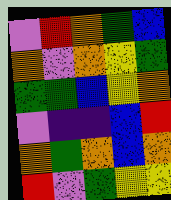[["violet", "red", "orange", "green", "blue"], ["orange", "violet", "orange", "yellow", "green"], ["green", "green", "blue", "yellow", "orange"], ["violet", "indigo", "indigo", "blue", "red"], ["orange", "green", "orange", "blue", "orange"], ["red", "violet", "green", "yellow", "yellow"]]